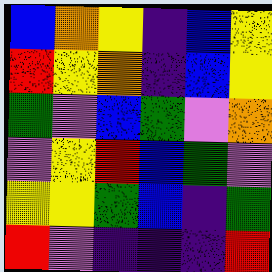[["blue", "orange", "yellow", "indigo", "blue", "yellow"], ["red", "yellow", "orange", "indigo", "blue", "yellow"], ["green", "violet", "blue", "green", "violet", "orange"], ["violet", "yellow", "red", "blue", "green", "violet"], ["yellow", "yellow", "green", "blue", "indigo", "green"], ["red", "violet", "indigo", "indigo", "indigo", "red"]]